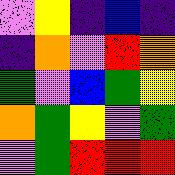[["violet", "yellow", "indigo", "blue", "indigo"], ["indigo", "orange", "violet", "red", "orange"], ["green", "violet", "blue", "green", "yellow"], ["orange", "green", "yellow", "violet", "green"], ["violet", "green", "red", "red", "red"]]